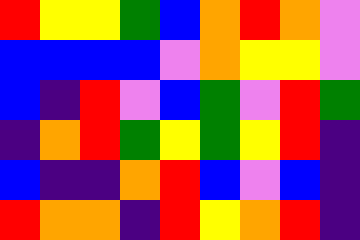[["red", "yellow", "yellow", "green", "blue", "orange", "red", "orange", "violet"], ["blue", "blue", "blue", "blue", "violet", "orange", "yellow", "yellow", "violet"], ["blue", "indigo", "red", "violet", "blue", "green", "violet", "red", "green"], ["indigo", "orange", "red", "green", "yellow", "green", "yellow", "red", "indigo"], ["blue", "indigo", "indigo", "orange", "red", "blue", "violet", "blue", "indigo"], ["red", "orange", "orange", "indigo", "red", "yellow", "orange", "red", "indigo"]]